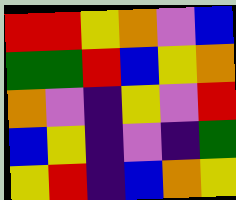[["red", "red", "yellow", "orange", "violet", "blue"], ["green", "green", "red", "blue", "yellow", "orange"], ["orange", "violet", "indigo", "yellow", "violet", "red"], ["blue", "yellow", "indigo", "violet", "indigo", "green"], ["yellow", "red", "indigo", "blue", "orange", "yellow"]]